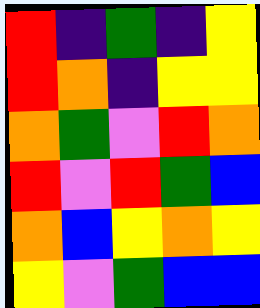[["red", "indigo", "green", "indigo", "yellow"], ["red", "orange", "indigo", "yellow", "yellow"], ["orange", "green", "violet", "red", "orange"], ["red", "violet", "red", "green", "blue"], ["orange", "blue", "yellow", "orange", "yellow"], ["yellow", "violet", "green", "blue", "blue"]]